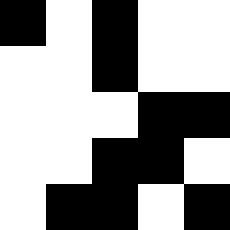[["black", "white", "black", "white", "white"], ["white", "white", "black", "white", "white"], ["white", "white", "white", "black", "black"], ["white", "white", "black", "black", "white"], ["white", "black", "black", "white", "black"]]